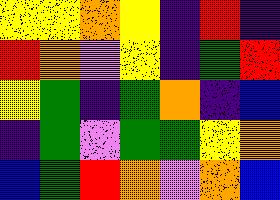[["yellow", "yellow", "orange", "yellow", "indigo", "red", "indigo"], ["red", "orange", "violet", "yellow", "indigo", "green", "red"], ["yellow", "green", "indigo", "green", "orange", "indigo", "blue"], ["indigo", "green", "violet", "green", "green", "yellow", "orange"], ["blue", "green", "red", "orange", "violet", "orange", "blue"]]